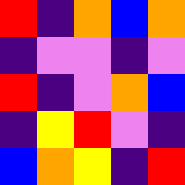[["red", "indigo", "orange", "blue", "orange"], ["indigo", "violet", "violet", "indigo", "violet"], ["red", "indigo", "violet", "orange", "blue"], ["indigo", "yellow", "red", "violet", "indigo"], ["blue", "orange", "yellow", "indigo", "red"]]